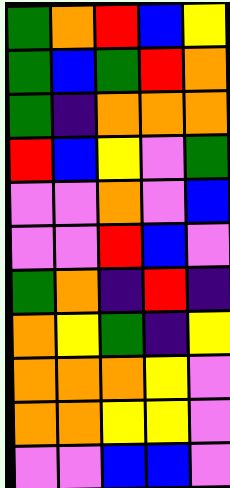[["green", "orange", "red", "blue", "yellow"], ["green", "blue", "green", "red", "orange"], ["green", "indigo", "orange", "orange", "orange"], ["red", "blue", "yellow", "violet", "green"], ["violet", "violet", "orange", "violet", "blue"], ["violet", "violet", "red", "blue", "violet"], ["green", "orange", "indigo", "red", "indigo"], ["orange", "yellow", "green", "indigo", "yellow"], ["orange", "orange", "orange", "yellow", "violet"], ["orange", "orange", "yellow", "yellow", "violet"], ["violet", "violet", "blue", "blue", "violet"]]